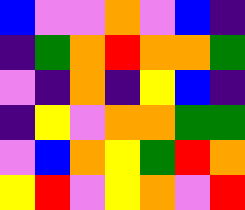[["blue", "violet", "violet", "orange", "violet", "blue", "indigo"], ["indigo", "green", "orange", "red", "orange", "orange", "green"], ["violet", "indigo", "orange", "indigo", "yellow", "blue", "indigo"], ["indigo", "yellow", "violet", "orange", "orange", "green", "green"], ["violet", "blue", "orange", "yellow", "green", "red", "orange"], ["yellow", "red", "violet", "yellow", "orange", "violet", "red"]]